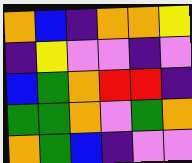[["orange", "blue", "indigo", "orange", "orange", "yellow"], ["indigo", "yellow", "violet", "violet", "indigo", "violet"], ["blue", "green", "orange", "red", "red", "indigo"], ["green", "green", "orange", "violet", "green", "orange"], ["orange", "green", "blue", "indigo", "violet", "violet"]]